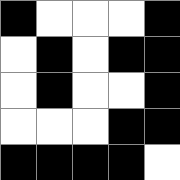[["black", "white", "white", "white", "black"], ["white", "black", "white", "black", "black"], ["white", "black", "white", "white", "black"], ["white", "white", "white", "black", "black"], ["black", "black", "black", "black", "white"]]